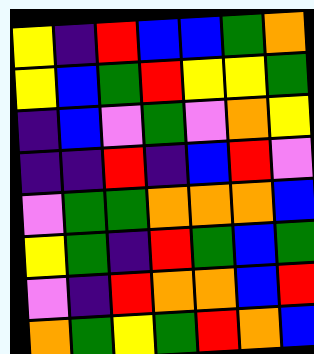[["yellow", "indigo", "red", "blue", "blue", "green", "orange"], ["yellow", "blue", "green", "red", "yellow", "yellow", "green"], ["indigo", "blue", "violet", "green", "violet", "orange", "yellow"], ["indigo", "indigo", "red", "indigo", "blue", "red", "violet"], ["violet", "green", "green", "orange", "orange", "orange", "blue"], ["yellow", "green", "indigo", "red", "green", "blue", "green"], ["violet", "indigo", "red", "orange", "orange", "blue", "red"], ["orange", "green", "yellow", "green", "red", "orange", "blue"]]